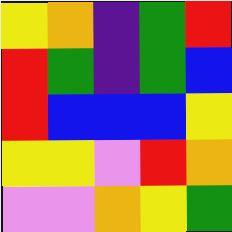[["yellow", "orange", "indigo", "green", "red"], ["red", "green", "indigo", "green", "blue"], ["red", "blue", "blue", "blue", "yellow"], ["yellow", "yellow", "violet", "red", "orange"], ["violet", "violet", "orange", "yellow", "green"]]